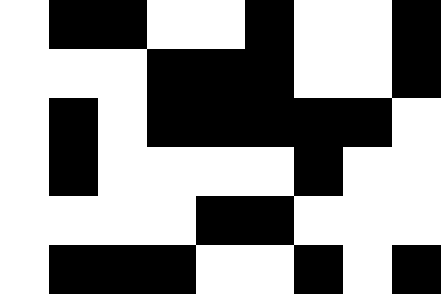[["white", "black", "black", "white", "white", "black", "white", "white", "black"], ["white", "white", "white", "black", "black", "black", "white", "white", "black"], ["white", "black", "white", "black", "black", "black", "black", "black", "white"], ["white", "black", "white", "white", "white", "white", "black", "white", "white"], ["white", "white", "white", "white", "black", "black", "white", "white", "white"], ["white", "black", "black", "black", "white", "white", "black", "white", "black"]]